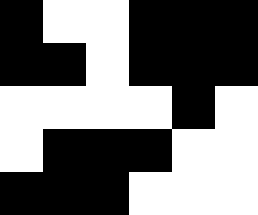[["black", "white", "white", "black", "black", "black"], ["black", "black", "white", "black", "black", "black"], ["white", "white", "white", "white", "black", "white"], ["white", "black", "black", "black", "white", "white"], ["black", "black", "black", "white", "white", "white"]]